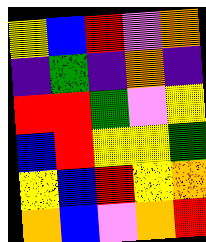[["yellow", "blue", "red", "violet", "orange"], ["indigo", "green", "indigo", "orange", "indigo"], ["red", "red", "green", "violet", "yellow"], ["blue", "red", "yellow", "yellow", "green"], ["yellow", "blue", "red", "yellow", "orange"], ["orange", "blue", "violet", "orange", "red"]]